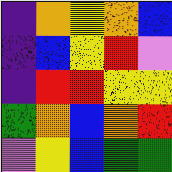[["indigo", "orange", "yellow", "orange", "blue"], ["indigo", "blue", "yellow", "red", "violet"], ["indigo", "red", "red", "yellow", "yellow"], ["green", "orange", "blue", "orange", "red"], ["violet", "yellow", "blue", "green", "green"]]